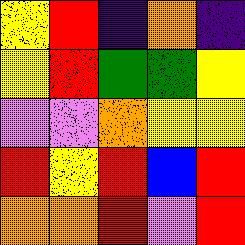[["yellow", "red", "indigo", "orange", "indigo"], ["yellow", "red", "green", "green", "yellow"], ["violet", "violet", "orange", "yellow", "yellow"], ["red", "yellow", "red", "blue", "red"], ["orange", "orange", "red", "violet", "red"]]